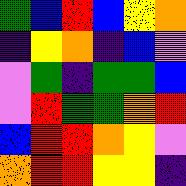[["green", "blue", "red", "blue", "yellow", "orange"], ["indigo", "yellow", "orange", "indigo", "blue", "violet"], ["violet", "green", "indigo", "green", "green", "blue"], ["violet", "red", "green", "green", "orange", "red"], ["blue", "red", "red", "orange", "yellow", "violet"], ["orange", "red", "red", "yellow", "yellow", "indigo"]]